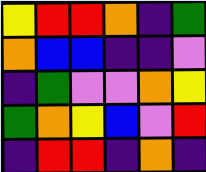[["yellow", "red", "red", "orange", "indigo", "green"], ["orange", "blue", "blue", "indigo", "indigo", "violet"], ["indigo", "green", "violet", "violet", "orange", "yellow"], ["green", "orange", "yellow", "blue", "violet", "red"], ["indigo", "red", "red", "indigo", "orange", "indigo"]]